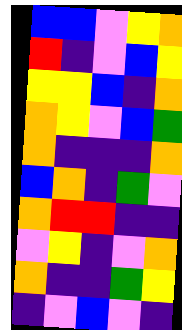[["blue", "blue", "violet", "yellow", "orange"], ["red", "indigo", "violet", "blue", "yellow"], ["yellow", "yellow", "blue", "indigo", "orange"], ["orange", "yellow", "violet", "blue", "green"], ["orange", "indigo", "indigo", "indigo", "orange"], ["blue", "orange", "indigo", "green", "violet"], ["orange", "red", "red", "indigo", "indigo"], ["violet", "yellow", "indigo", "violet", "orange"], ["orange", "indigo", "indigo", "green", "yellow"], ["indigo", "violet", "blue", "violet", "indigo"]]